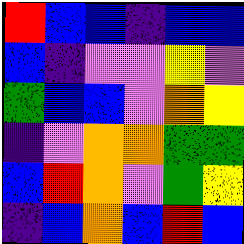[["red", "blue", "blue", "indigo", "blue", "blue"], ["blue", "indigo", "violet", "violet", "yellow", "violet"], ["green", "blue", "blue", "violet", "orange", "yellow"], ["indigo", "violet", "orange", "orange", "green", "green"], ["blue", "red", "orange", "violet", "green", "yellow"], ["indigo", "blue", "orange", "blue", "red", "blue"]]